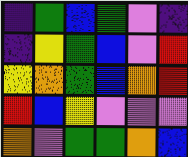[["indigo", "green", "blue", "green", "violet", "indigo"], ["indigo", "yellow", "green", "blue", "violet", "red"], ["yellow", "orange", "green", "blue", "orange", "red"], ["red", "blue", "yellow", "violet", "violet", "violet"], ["orange", "violet", "green", "green", "orange", "blue"]]